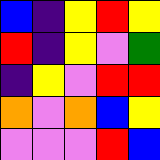[["blue", "indigo", "yellow", "red", "yellow"], ["red", "indigo", "yellow", "violet", "green"], ["indigo", "yellow", "violet", "red", "red"], ["orange", "violet", "orange", "blue", "yellow"], ["violet", "violet", "violet", "red", "blue"]]